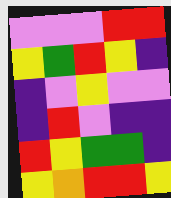[["violet", "violet", "violet", "red", "red"], ["yellow", "green", "red", "yellow", "indigo"], ["indigo", "violet", "yellow", "violet", "violet"], ["indigo", "red", "violet", "indigo", "indigo"], ["red", "yellow", "green", "green", "indigo"], ["yellow", "orange", "red", "red", "yellow"]]